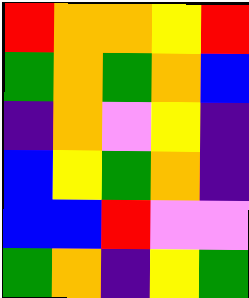[["red", "orange", "orange", "yellow", "red"], ["green", "orange", "green", "orange", "blue"], ["indigo", "orange", "violet", "yellow", "indigo"], ["blue", "yellow", "green", "orange", "indigo"], ["blue", "blue", "red", "violet", "violet"], ["green", "orange", "indigo", "yellow", "green"]]